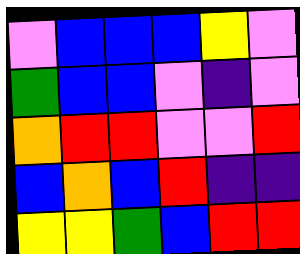[["violet", "blue", "blue", "blue", "yellow", "violet"], ["green", "blue", "blue", "violet", "indigo", "violet"], ["orange", "red", "red", "violet", "violet", "red"], ["blue", "orange", "blue", "red", "indigo", "indigo"], ["yellow", "yellow", "green", "blue", "red", "red"]]